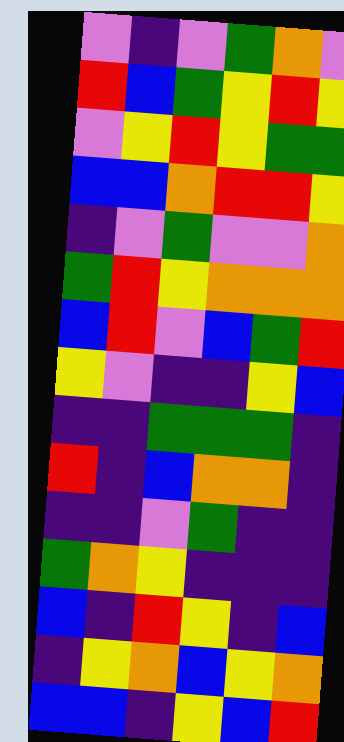[["violet", "indigo", "violet", "green", "orange", "violet"], ["red", "blue", "green", "yellow", "red", "yellow"], ["violet", "yellow", "red", "yellow", "green", "green"], ["blue", "blue", "orange", "red", "red", "yellow"], ["indigo", "violet", "green", "violet", "violet", "orange"], ["green", "red", "yellow", "orange", "orange", "orange"], ["blue", "red", "violet", "blue", "green", "red"], ["yellow", "violet", "indigo", "indigo", "yellow", "blue"], ["indigo", "indigo", "green", "green", "green", "indigo"], ["red", "indigo", "blue", "orange", "orange", "indigo"], ["indigo", "indigo", "violet", "green", "indigo", "indigo"], ["green", "orange", "yellow", "indigo", "indigo", "indigo"], ["blue", "indigo", "red", "yellow", "indigo", "blue"], ["indigo", "yellow", "orange", "blue", "yellow", "orange"], ["blue", "blue", "indigo", "yellow", "blue", "red"]]